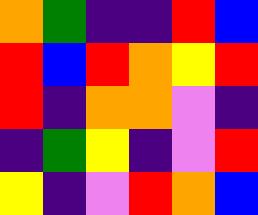[["orange", "green", "indigo", "indigo", "red", "blue"], ["red", "blue", "red", "orange", "yellow", "red"], ["red", "indigo", "orange", "orange", "violet", "indigo"], ["indigo", "green", "yellow", "indigo", "violet", "red"], ["yellow", "indigo", "violet", "red", "orange", "blue"]]